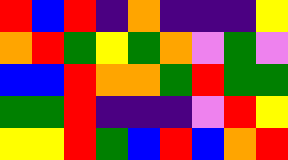[["red", "blue", "red", "indigo", "orange", "indigo", "indigo", "indigo", "yellow"], ["orange", "red", "green", "yellow", "green", "orange", "violet", "green", "violet"], ["blue", "blue", "red", "orange", "orange", "green", "red", "green", "green"], ["green", "green", "red", "indigo", "indigo", "indigo", "violet", "red", "yellow"], ["yellow", "yellow", "red", "green", "blue", "red", "blue", "orange", "red"]]